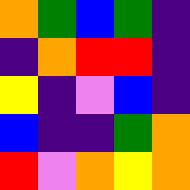[["orange", "green", "blue", "green", "indigo"], ["indigo", "orange", "red", "red", "indigo"], ["yellow", "indigo", "violet", "blue", "indigo"], ["blue", "indigo", "indigo", "green", "orange"], ["red", "violet", "orange", "yellow", "orange"]]